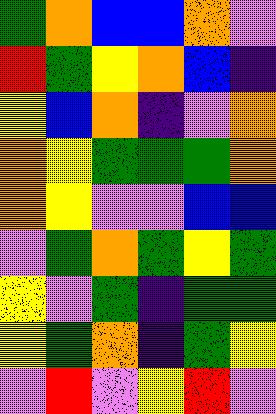[["green", "orange", "blue", "blue", "orange", "violet"], ["red", "green", "yellow", "orange", "blue", "indigo"], ["yellow", "blue", "orange", "indigo", "violet", "orange"], ["orange", "yellow", "green", "green", "green", "orange"], ["orange", "yellow", "violet", "violet", "blue", "blue"], ["violet", "green", "orange", "green", "yellow", "green"], ["yellow", "violet", "green", "indigo", "green", "green"], ["yellow", "green", "orange", "indigo", "green", "yellow"], ["violet", "red", "violet", "yellow", "red", "violet"]]